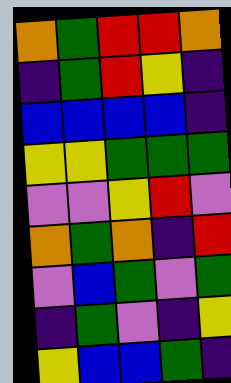[["orange", "green", "red", "red", "orange"], ["indigo", "green", "red", "yellow", "indigo"], ["blue", "blue", "blue", "blue", "indigo"], ["yellow", "yellow", "green", "green", "green"], ["violet", "violet", "yellow", "red", "violet"], ["orange", "green", "orange", "indigo", "red"], ["violet", "blue", "green", "violet", "green"], ["indigo", "green", "violet", "indigo", "yellow"], ["yellow", "blue", "blue", "green", "indigo"]]